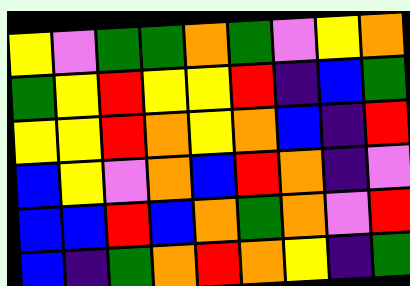[["yellow", "violet", "green", "green", "orange", "green", "violet", "yellow", "orange"], ["green", "yellow", "red", "yellow", "yellow", "red", "indigo", "blue", "green"], ["yellow", "yellow", "red", "orange", "yellow", "orange", "blue", "indigo", "red"], ["blue", "yellow", "violet", "orange", "blue", "red", "orange", "indigo", "violet"], ["blue", "blue", "red", "blue", "orange", "green", "orange", "violet", "red"], ["blue", "indigo", "green", "orange", "red", "orange", "yellow", "indigo", "green"]]